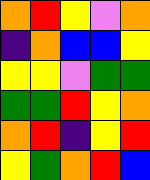[["orange", "red", "yellow", "violet", "orange"], ["indigo", "orange", "blue", "blue", "yellow"], ["yellow", "yellow", "violet", "green", "green"], ["green", "green", "red", "yellow", "orange"], ["orange", "red", "indigo", "yellow", "red"], ["yellow", "green", "orange", "red", "blue"]]